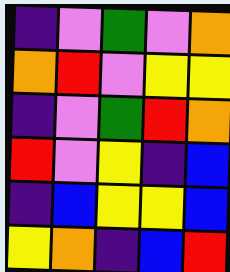[["indigo", "violet", "green", "violet", "orange"], ["orange", "red", "violet", "yellow", "yellow"], ["indigo", "violet", "green", "red", "orange"], ["red", "violet", "yellow", "indigo", "blue"], ["indigo", "blue", "yellow", "yellow", "blue"], ["yellow", "orange", "indigo", "blue", "red"]]